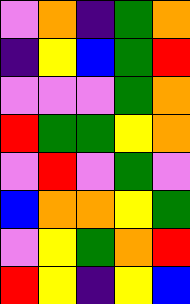[["violet", "orange", "indigo", "green", "orange"], ["indigo", "yellow", "blue", "green", "red"], ["violet", "violet", "violet", "green", "orange"], ["red", "green", "green", "yellow", "orange"], ["violet", "red", "violet", "green", "violet"], ["blue", "orange", "orange", "yellow", "green"], ["violet", "yellow", "green", "orange", "red"], ["red", "yellow", "indigo", "yellow", "blue"]]